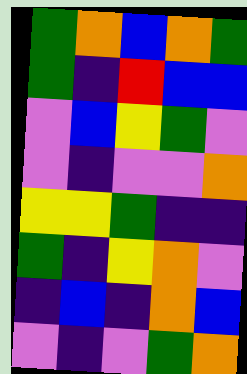[["green", "orange", "blue", "orange", "green"], ["green", "indigo", "red", "blue", "blue"], ["violet", "blue", "yellow", "green", "violet"], ["violet", "indigo", "violet", "violet", "orange"], ["yellow", "yellow", "green", "indigo", "indigo"], ["green", "indigo", "yellow", "orange", "violet"], ["indigo", "blue", "indigo", "orange", "blue"], ["violet", "indigo", "violet", "green", "orange"]]